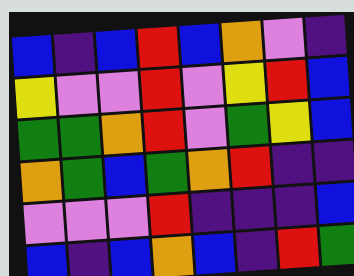[["blue", "indigo", "blue", "red", "blue", "orange", "violet", "indigo"], ["yellow", "violet", "violet", "red", "violet", "yellow", "red", "blue"], ["green", "green", "orange", "red", "violet", "green", "yellow", "blue"], ["orange", "green", "blue", "green", "orange", "red", "indigo", "indigo"], ["violet", "violet", "violet", "red", "indigo", "indigo", "indigo", "blue"], ["blue", "indigo", "blue", "orange", "blue", "indigo", "red", "green"]]